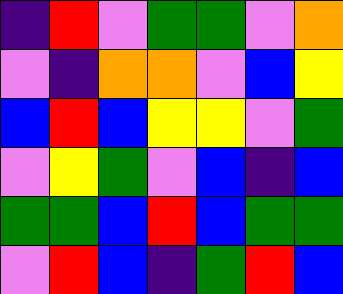[["indigo", "red", "violet", "green", "green", "violet", "orange"], ["violet", "indigo", "orange", "orange", "violet", "blue", "yellow"], ["blue", "red", "blue", "yellow", "yellow", "violet", "green"], ["violet", "yellow", "green", "violet", "blue", "indigo", "blue"], ["green", "green", "blue", "red", "blue", "green", "green"], ["violet", "red", "blue", "indigo", "green", "red", "blue"]]